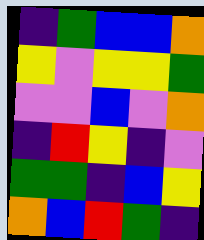[["indigo", "green", "blue", "blue", "orange"], ["yellow", "violet", "yellow", "yellow", "green"], ["violet", "violet", "blue", "violet", "orange"], ["indigo", "red", "yellow", "indigo", "violet"], ["green", "green", "indigo", "blue", "yellow"], ["orange", "blue", "red", "green", "indigo"]]